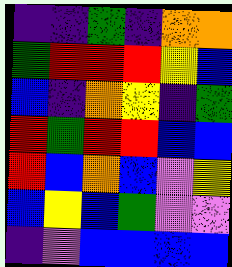[["indigo", "indigo", "green", "indigo", "orange", "orange"], ["green", "red", "red", "red", "yellow", "blue"], ["blue", "indigo", "orange", "yellow", "indigo", "green"], ["red", "green", "red", "red", "blue", "blue"], ["red", "blue", "orange", "blue", "violet", "yellow"], ["blue", "yellow", "blue", "green", "violet", "violet"], ["indigo", "violet", "blue", "blue", "blue", "blue"]]